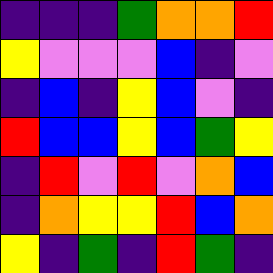[["indigo", "indigo", "indigo", "green", "orange", "orange", "red"], ["yellow", "violet", "violet", "violet", "blue", "indigo", "violet"], ["indigo", "blue", "indigo", "yellow", "blue", "violet", "indigo"], ["red", "blue", "blue", "yellow", "blue", "green", "yellow"], ["indigo", "red", "violet", "red", "violet", "orange", "blue"], ["indigo", "orange", "yellow", "yellow", "red", "blue", "orange"], ["yellow", "indigo", "green", "indigo", "red", "green", "indigo"]]